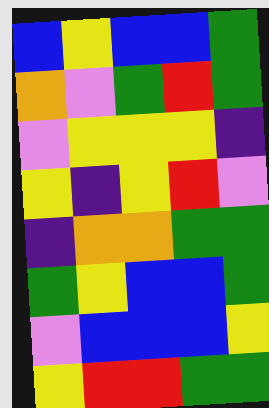[["blue", "yellow", "blue", "blue", "green"], ["orange", "violet", "green", "red", "green"], ["violet", "yellow", "yellow", "yellow", "indigo"], ["yellow", "indigo", "yellow", "red", "violet"], ["indigo", "orange", "orange", "green", "green"], ["green", "yellow", "blue", "blue", "green"], ["violet", "blue", "blue", "blue", "yellow"], ["yellow", "red", "red", "green", "green"]]